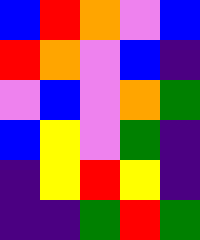[["blue", "red", "orange", "violet", "blue"], ["red", "orange", "violet", "blue", "indigo"], ["violet", "blue", "violet", "orange", "green"], ["blue", "yellow", "violet", "green", "indigo"], ["indigo", "yellow", "red", "yellow", "indigo"], ["indigo", "indigo", "green", "red", "green"]]